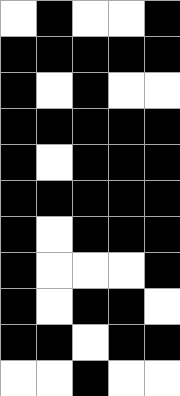[["white", "black", "white", "white", "black"], ["black", "black", "black", "black", "black"], ["black", "white", "black", "white", "white"], ["black", "black", "black", "black", "black"], ["black", "white", "black", "black", "black"], ["black", "black", "black", "black", "black"], ["black", "white", "black", "black", "black"], ["black", "white", "white", "white", "black"], ["black", "white", "black", "black", "white"], ["black", "black", "white", "black", "black"], ["white", "white", "black", "white", "white"]]